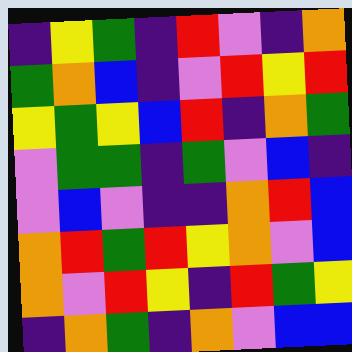[["indigo", "yellow", "green", "indigo", "red", "violet", "indigo", "orange"], ["green", "orange", "blue", "indigo", "violet", "red", "yellow", "red"], ["yellow", "green", "yellow", "blue", "red", "indigo", "orange", "green"], ["violet", "green", "green", "indigo", "green", "violet", "blue", "indigo"], ["violet", "blue", "violet", "indigo", "indigo", "orange", "red", "blue"], ["orange", "red", "green", "red", "yellow", "orange", "violet", "blue"], ["orange", "violet", "red", "yellow", "indigo", "red", "green", "yellow"], ["indigo", "orange", "green", "indigo", "orange", "violet", "blue", "blue"]]